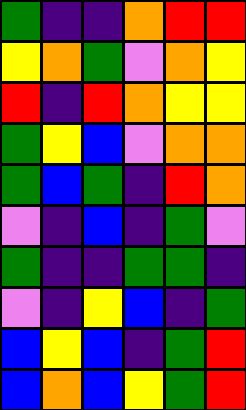[["green", "indigo", "indigo", "orange", "red", "red"], ["yellow", "orange", "green", "violet", "orange", "yellow"], ["red", "indigo", "red", "orange", "yellow", "yellow"], ["green", "yellow", "blue", "violet", "orange", "orange"], ["green", "blue", "green", "indigo", "red", "orange"], ["violet", "indigo", "blue", "indigo", "green", "violet"], ["green", "indigo", "indigo", "green", "green", "indigo"], ["violet", "indigo", "yellow", "blue", "indigo", "green"], ["blue", "yellow", "blue", "indigo", "green", "red"], ["blue", "orange", "blue", "yellow", "green", "red"]]